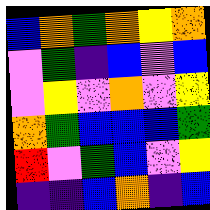[["blue", "orange", "green", "orange", "yellow", "orange"], ["violet", "green", "indigo", "blue", "violet", "blue"], ["violet", "yellow", "violet", "orange", "violet", "yellow"], ["orange", "green", "blue", "blue", "blue", "green"], ["red", "violet", "green", "blue", "violet", "yellow"], ["indigo", "indigo", "blue", "orange", "indigo", "blue"]]